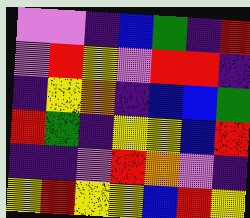[["violet", "violet", "indigo", "blue", "green", "indigo", "red"], ["violet", "red", "yellow", "violet", "red", "red", "indigo"], ["indigo", "yellow", "orange", "indigo", "blue", "blue", "green"], ["red", "green", "indigo", "yellow", "yellow", "blue", "red"], ["indigo", "indigo", "violet", "red", "orange", "violet", "indigo"], ["yellow", "red", "yellow", "yellow", "blue", "red", "yellow"]]